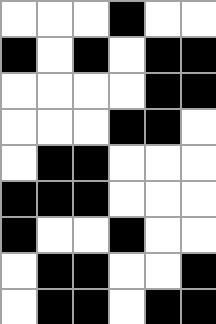[["white", "white", "white", "black", "white", "white"], ["black", "white", "black", "white", "black", "black"], ["white", "white", "white", "white", "black", "black"], ["white", "white", "white", "black", "black", "white"], ["white", "black", "black", "white", "white", "white"], ["black", "black", "black", "white", "white", "white"], ["black", "white", "white", "black", "white", "white"], ["white", "black", "black", "white", "white", "black"], ["white", "black", "black", "white", "black", "black"]]